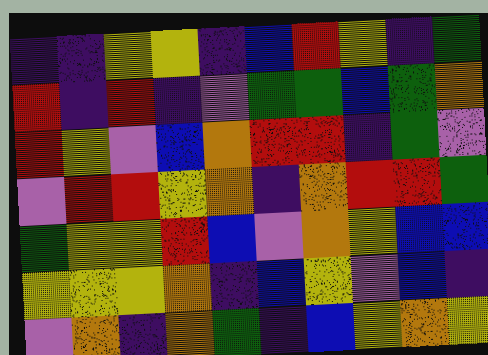[["indigo", "indigo", "yellow", "yellow", "indigo", "blue", "red", "yellow", "indigo", "green"], ["red", "indigo", "red", "indigo", "violet", "green", "green", "blue", "green", "orange"], ["red", "yellow", "violet", "blue", "orange", "red", "red", "indigo", "green", "violet"], ["violet", "red", "red", "yellow", "orange", "indigo", "orange", "red", "red", "green"], ["green", "yellow", "yellow", "red", "blue", "violet", "orange", "yellow", "blue", "blue"], ["yellow", "yellow", "yellow", "orange", "indigo", "blue", "yellow", "violet", "blue", "indigo"], ["violet", "orange", "indigo", "orange", "green", "indigo", "blue", "yellow", "orange", "yellow"]]